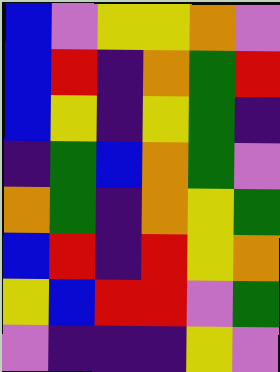[["blue", "violet", "yellow", "yellow", "orange", "violet"], ["blue", "red", "indigo", "orange", "green", "red"], ["blue", "yellow", "indigo", "yellow", "green", "indigo"], ["indigo", "green", "blue", "orange", "green", "violet"], ["orange", "green", "indigo", "orange", "yellow", "green"], ["blue", "red", "indigo", "red", "yellow", "orange"], ["yellow", "blue", "red", "red", "violet", "green"], ["violet", "indigo", "indigo", "indigo", "yellow", "violet"]]